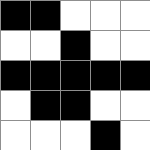[["black", "black", "white", "white", "white"], ["white", "white", "black", "white", "white"], ["black", "black", "black", "black", "black"], ["white", "black", "black", "white", "white"], ["white", "white", "white", "black", "white"]]